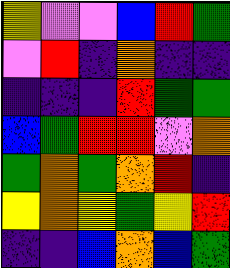[["yellow", "violet", "violet", "blue", "red", "green"], ["violet", "red", "indigo", "orange", "indigo", "indigo"], ["indigo", "indigo", "indigo", "red", "green", "green"], ["blue", "green", "red", "red", "violet", "orange"], ["green", "orange", "green", "orange", "red", "indigo"], ["yellow", "orange", "yellow", "green", "yellow", "red"], ["indigo", "indigo", "blue", "orange", "blue", "green"]]